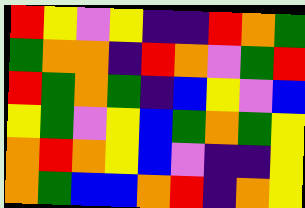[["red", "yellow", "violet", "yellow", "indigo", "indigo", "red", "orange", "green"], ["green", "orange", "orange", "indigo", "red", "orange", "violet", "green", "red"], ["red", "green", "orange", "green", "indigo", "blue", "yellow", "violet", "blue"], ["yellow", "green", "violet", "yellow", "blue", "green", "orange", "green", "yellow"], ["orange", "red", "orange", "yellow", "blue", "violet", "indigo", "indigo", "yellow"], ["orange", "green", "blue", "blue", "orange", "red", "indigo", "orange", "yellow"]]